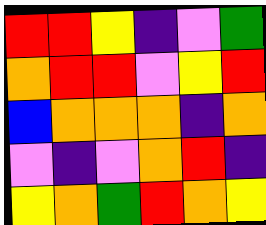[["red", "red", "yellow", "indigo", "violet", "green"], ["orange", "red", "red", "violet", "yellow", "red"], ["blue", "orange", "orange", "orange", "indigo", "orange"], ["violet", "indigo", "violet", "orange", "red", "indigo"], ["yellow", "orange", "green", "red", "orange", "yellow"]]